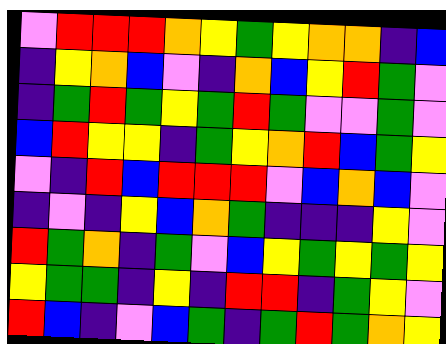[["violet", "red", "red", "red", "orange", "yellow", "green", "yellow", "orange", "orange", "indigo", "blue"], ["indigo", "yellow", "orange", "blue", "violet", "indigo", "orange", "blue", "yellow", "red", "green", "violet"], ["indigo", "green", "red", "green", "yellow", "green", "red", "green", "violet", "violet", "green", "violet"], ["blue", "red", "yellow", "yellow", "indigo", "green", "yellow", "orange", "red", "blue", "green", "yellow"], ["violet", "indigo", "red", "blue", "red", "red", "red", "violet", "blue", "orange", "blue", "violet"], ["indigo", "violet", "indigo", "yellow", "blue", "orange", "green", "indigo", "indigo", "indigo", "yellow", "violet"], ["red", "green", "orange", "indigo", "green", "violet", "blue", "yellow", "green", "yellow", "green", "yellow"], ["yellow", "green", "green", "indigo", "yellow", "indigo", "red", "red", "indigo", "green", "yellow", "violet"], ["red", "blue", "indigo", "violet", "blue", "green", "indigo", "green", "red", "green", "orange", "yellow"]]